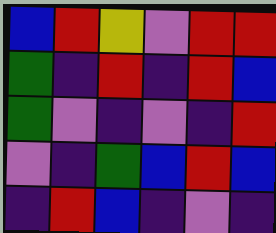[["blue", "red", "yellow", "violet", "red", "red"], ["green", "indigo", "red", "indigo", "red", "blue"], ["green", "violet", "indigo", "violet", "indigo", "red"], ["violet", "indigo", "green", "blue", "red", "blue"], ["indigo", "red", "blue", "indigo", "violet", "indigo"]]